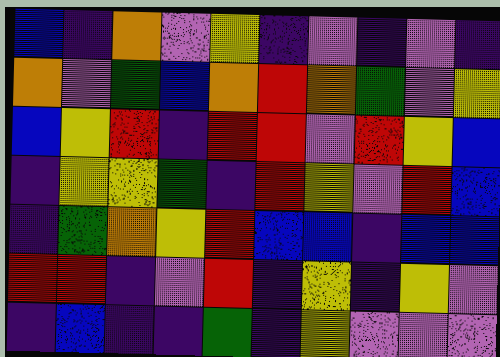[["blue", "indigo", "orange", "violet", "yellow", "indigo", "violet", "indigo", "violet", "indigo"], ["orange", "violet", "green", "blue", "orange", "red", "orange", "green", "violet", "yellow"], ["blue", "yellow", "red", "indigo", "red", "red", "violet", "red", "yellow", "blue"], ["indigo", "yellow", "yellow", "green", "indigo", "red", "yellow", "violet", "red", "blue"], ["indigo", "green", "orange", "yellow", "red", "blue", "blue", "indigo", "blue", "blue"], ["red", "red", "indigo", "violet", "red", "indigo", "yellow", "indigo", "yellow", "violet"], ["indigo", "blue", "indigo", "indigo", "green", "indigo", "yellow", "violet", "violet", "violet"]]